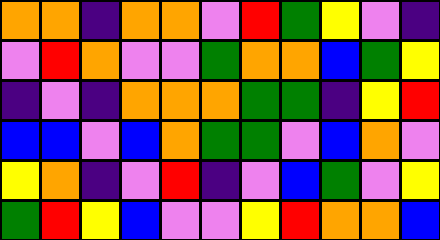[["orange", "orange", "indigo", "orange", "orange", "violet", "red", "green", "yellow", "violet", "indigo"], ["violet", "red", "orange", "violet", "violet", "green", "orange", "orange", "blue", "green", "yellow"], ["indigo", "violet", "indigo", "orange", "orange", "orange", "green", "green", "indigo", "yellow", "red"], ["blue", "blue", "violet", "blue", "orange", "green", "green", "violet", "blue", "orange", "violet"], ["yellow", "orange", "indigo", "violet", "red", "indigo", "violet", "blue", "green", "violet", "yellow"], ["green", "red", "yellow", "blue", "violet", "violet", "yellow", "red", "orange", "orange", "blue"]]